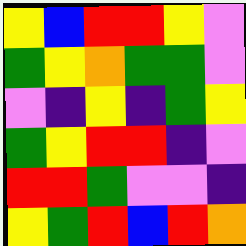[["yellow", "blue", "red", "red", "yellow", "violet"], ["green", "yellow", "orange", "green", "green", "violet"], ["violet", "indigo", "yellow", "indigo", "green", "yellow"], ["green", "yellow", "red", "red", "indigo", "violet"], ["red", "red", "green", "violet", "violet", "indigo"], ["yellow", "green", "red", "blue", "red", "orange"]]